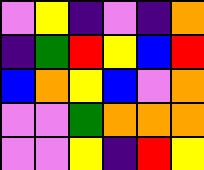[["violet", "yellow", "indigo", "violet", "indigo", "orange"], ["indigo", "green", "red", "yellow", "blue", "red"], ["blue", "orange", "yellow", "blue", "violet", "orange"], ["violet", "violet", "green", "orange", "orange", "orange"], ["violet", "violet", "yellow", "indigo", "red", "yellow"]]